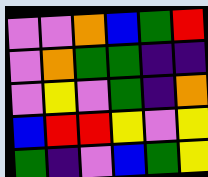[["violet", "violet", "orange", "blue", "green", "red"], ["violet", "orange", "green", "green", "indigo", "indigo"], ["violet", "yellow", "violet", "green", "indigo", "orange"], ["blue", "red", "red", "yellow", "violet", "yellow"], ["green", "indigo", "violet", "blue", "green", "yellow"]]